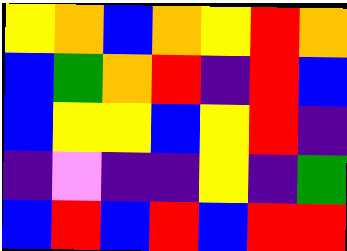[["yellow", "orange", "blue", "orange", "yellow", "red", "orange"], ["blue", "green", "orange", "red", "indigo", "red", "blue"], ["blue", "yellow", "yellow", "blue", "yellow", "red", "indigo"], ["indigo", "violet", "indigo", "indigo", "yellow", "indigo", "green"], ["blue", "red", "blue", "red", "blue", "red", "red"]]